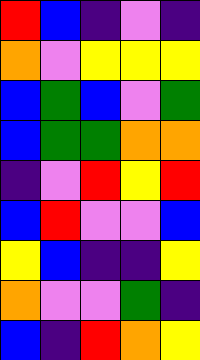[["red", "blue", "indigo", "violet", "indigo"], ["orange", "violet", "yellow", "yellow", "yellow"], ["blue", "green", "blue", "violet", "green"], ["blue", "green", "green", "orange", "orange"], ["indigo", "violet", "red", "yellow", "red"], ["blue", "red", "violet", "violet", "blue"], ["yellow", "blue", "indigo", "indigo", "yellow"], ["orange", "violet", "violet", "green", "indigo"], ["blue", "indigo", "red", "orange", "yellow"]]